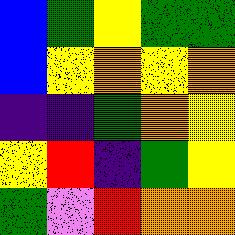[["blue", "green", "yellow", "green", "green"], ["blue", "yellow", "orange", "yellow", "orange"], ["indigo", "indigo", "green", "orange", "yellow"], ["yellow", "red", "indigo", "green", "yellow"], ["green", "violet", "red", "orange", "orange"]]